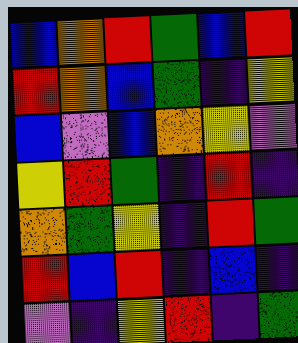[["blue", "orange", "red", "green", "blue", "red"], ["red", "orange", "blue", "green", "indigo", "yellow"], ["blue", "violet", "blue", "orange", "yellow", "violet"], ["yellow", "red", "green", "indigo", "red", "indigo"], ["orange", "green", "yellow", "indigo", "red", "green"], ["red", "blue", "red", "indigo", "blue", "indigo"], ["violet", "indigo", "yellow", "red", "indigo", "green"]]